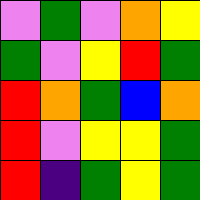[["violet", "green", "violet", "orange", "yellow"], ["green", "violet", "yellow", "red", "green"], ["red", "orange", "green", "blue", "orange"], ["red", "violet", "yellow", "yellow", "green"], ["red", "indigo", "green", "yellow", "green"]]